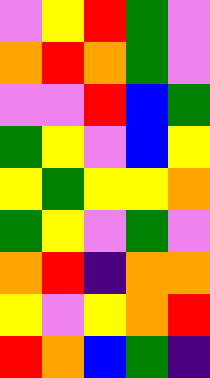[["violet", "yellow", "red", "green", "violet"], ["orange", "red", "orange", "green", "violet"], ["violet", "violet", "red", "blue", "green"], ["green", "yellow", "violet", "blue", "yellow"], ["yellow", "green", "yellow", "yellow", "orange"], ["green", "yellow", "violet", "green", "violet"], ["orange", "red", "indigo", "orange", "orange"], ["yellow", "violet", "yellow", "orange", "red"], ["red", "orange", "blue", "green", "indigo"]]